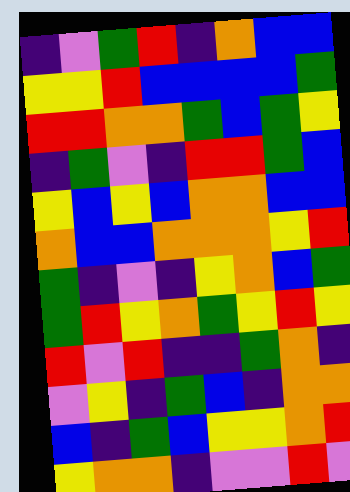[["indigo", "violet", "green", "red", "indigo", "orange", "blue", "blue"], ["yellow", "yellow", "red", "blue", "blue", "blue", "blue", "green"], ["red", "red", "orange", "orange", "green", "blue", "green", "yellow"], ["indigo", "green", "violet", "indigo", "red", "red", "green", "blue"], ["yellow", "blue", "yellow", "blue", "orange", "orange", "blue", "blue"], ["orange", "blue", "blue", "orange", "orange", "orange", "yellow", "red"], ["green", "indigo", "violet", "indigo", "yellow", "orange", "blue", "green"], ["green", "red", "yellow", "orange", "green", "yellow", "red", "yellow"], ["red", "violet", "red", "indigo", "indigo", "green", "orange", "indigo"], ["violet", "yellow", "indigo", "green", "blue", "indigo", "orange", "orange"], ["blue", "indigo", "green", "blue", "yellow", "yellow", "orange", "red"], ["yellow", "orange", "orange", "indigo", "violet", "violet", "red", "violet"]]